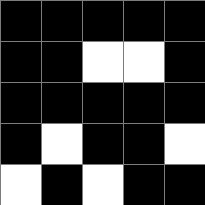[["black", "black", "black", "black", "black"], ["black", "black", "white", "white", "black"], ["black", "black", "black", "black", "black"], ["black", "white", "black", "black", "white"], ["white", "black", "white", "black", "black"]]